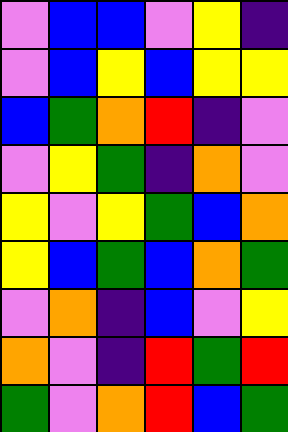[["violet", "blue", "blue", "violet", "yellow", "indigo"], ["violet", "blue", "yellow", "blue", "yellow", "yellow"], ["blue", "green", "orange", "red", "indigo", "violet"], ["violet", "yellow", "green", "indigo", "orange", "violet"], ["yellow", "violet", "yellow", "green", "blue", "orange"], ["yellow", "blue", "green", "blue", "orange", "green"], ["violet", "orange", "indigo", "blue", "violet", "yellow"], ["orange", "violet", "indigo", "red", "green", "red"], ["green", "violet", "orange", "red", "blue", "green"]]